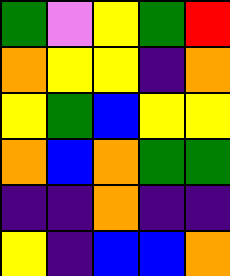[["green", "violet", "yellow", "green", "red"], ["orange", "yellow", "yellow", "indigo", "orange"], ["yellow", "green", "blue", "yellow", "yellow"], ["orange", "blue", "orange", "green", "green"], ["indigo", "indigo", "orange", "indigo", "indigo"], ["yellow", "indigo", "blue", "blue", "orange"]]